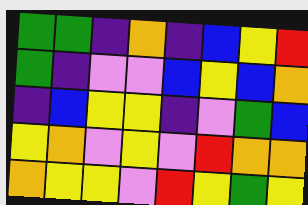[["green", "green", "indigo", "orange", "indigo", "blue", "yellow", "red"], ["green", "indigo", "violet", "violet", "blue", "yellow", "blue", "orange"], ["indigo", "blue", "yellow", "yellow", "indigo", "violet", "green", "blue"], ["yellow", "orange", "violet", "yellow", "violet", "red", "orange", "orange"], ["orange", "yellow", "yellow", "violet", "red", "yellow", "green", "yellow"]]